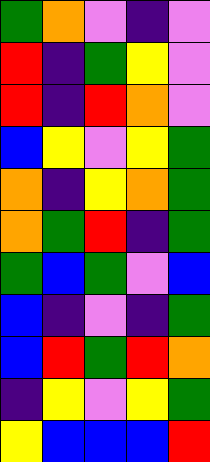[["green", "orange", "violet", "indigo", "violet"], ["red", "indigo", "green", "yellow", "violet"], ["red", "indigo", "red", "orange", "violet"], ["blue", "yellow", "violet", "yellow", "green"], ["orange", "indigo", "yellow", "orange", "green"], ["orange", "green", "red", "indigo", "green"], ["green", "blue", "green", "violet", "blue"], ["blue", "indigo", "violet", "indigo", "green"], ["blue", "red", "green", "red", "orange"], ["indigo", "yellow", "violet", "yellow", "green"], ["yellow", "blue", "blue", "blue", "red"]]